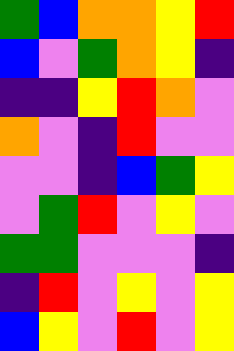[["green", "blue", "orange", "orange", "yellow", "red"], ["blue", "violet", "green", "orange", "yellow", "indigo"], ["indigo", "indigo", "yellow", "red", "orange", "violet"], ["orange", "violet", "indigo", "red", "violet", "violet"], ["violet", "violet", "indigo", "blue", "green", "yellow"], ["violet", "green", "red", "violet", "yellow", "violet"], ["green", "green", "violet", "violet", "violet", "indigo"], ["indigo", "red", "violet", "yellow", "violet", "yellow"], ["blue", "yellow", "violet", "red", "violet", "yellow"]]